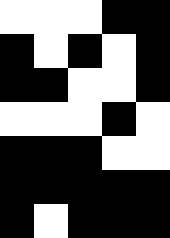[["white", "white", "white", "black", "black"], ["black", "white", "black", "white", "black"], ["black", "black", "white", "white", "black"], ["white", "white", "white", "black", "white"], ["black", "black", "black", "white", "white"], ["black", "black", "black", "black", "black"], ["black", "white", "black", "black", "black"]]